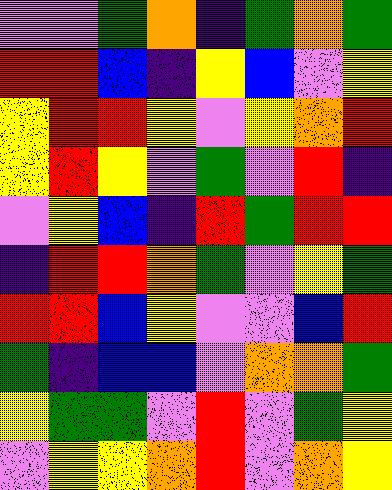[["violet", "violet", "green", "orange", "indigo", "green", "orange", "green"], ["red", "red", "blue", "indigo", "yellow", "blue", "violet", "yellow"], ["yellow", "red", "red", "yellow", "violet", "yellow", "orange", "red"], ["yellow", "red", "yellow", "violet", "green", "violet", "red", "indigo"], ["violet", "yellow", "blue", "indigo", "red", "green", "red", "red"], ["indigo", "red", "red", "orange", "green", "violet", "yellow", "green"], ["red", "red", "blue", "yellow", "violet", "violet", "blue", "red"], ["green", "indigo", "blue", "blue", "violet", "orange", "orange", "green"], ["yellow", "green", "green", "violet", "red", "violet", "green", "yellow"], ["violet", "yellow", "yellow", "orange", "red", "violet", "orange", "yellow"]]